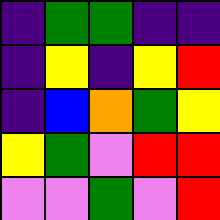[["indigo", "green", "green", "indigo", "indigo"], ["indigo", "yellow", "indigo", "yellow", "red"], ["indigo", "blue", "orange", "green", "yellow"], ["yellow", "green", "violet", "red", "red"], ["violet", "violet", "green", "violet", "red"]]